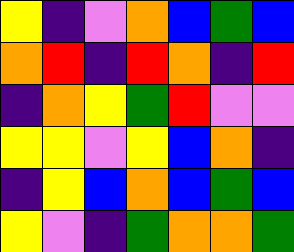[["yellow", "indigo", "violet", "orange", "blue", "green", "blue"], ["orange", "red", "indigo", "red", "orange", "indigo", "red"], ["indigo", "orange", "yellow", "green", "red", "violet", "violet"], ["yellow", "yellow", "violet", "yellow", "blue", "orange", "indigo"], ["indigo", "yellow", "blue", "orange", "blue", "green", "blue"], ["yellow", "violet", "indigo", "green", "orange", "orange", "green"]]